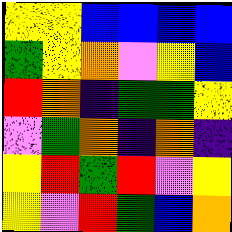[["yellow", "yellow", "blue", "blue", "blue", "blue"], ["green", "yellow", "orange", "violet", "yellow", "blue"], ["red", "orange", "indigo", "green", "green", "yellow"], ["violet", "green", "orange", "indigo", "orange", "indigo"], ["yellow", "red", "green", "red", "violet", "yellow"], ["yellow", "violet", "red", "green", "blue", "orange"]]